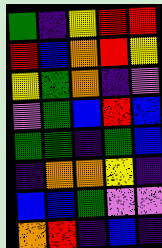[["green", "indigo", "yellow", "red", "red"], ["red", "blue", "orange", "red", "yellow"], ["yellow", "green", "orange", "indigo", "violet"], ["violet", "green", "blue", "red", "blue"], ["green", "green", "indigo", "green", "blue"], ["indigo", "orange", "orange", "yellow", "indigo"], ["blue", "blue", "green", "violet", "violet"], ["orange", "red", "indigo", "blue", "indigo"]]